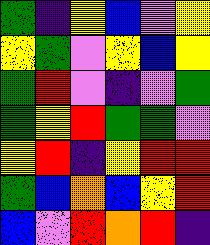[["green", "indigo", "yellow", "blue", "violet", "yellow"], ["yellow", "green", "violet", "yellow", "blue", "yellow"], ["green", "red", "violet", "indigo", "violet", "green"], ["green", "yellow", "red", "green", "green", "violet"], ["yellow", "red", "indigo", "yellow", "red", "red"], ["green", "blue", "orange", "blue", "yellow", "red"], ["blue", "violet", "red", "orange", "red", "indigo"]]